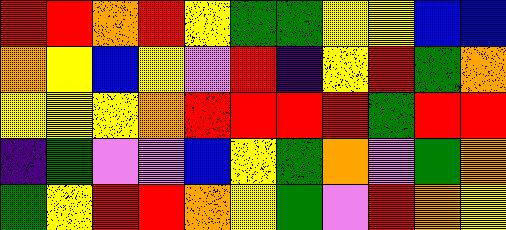[["red", "red", "orange", "red", "yellow", "green", "green", "yellow", "yellow", "blue", "blue"], ["orange", "yellow", "blue", "yellow", "violet", "red", "indigo", "yellow", "red", "green", "orange"], ["yellow", "yellow", "yellow", "orange", "red", "red", "red", "red", "green", "red", "red"], ["indigo", "green", "violet", "violet", "blue", "yellow", "green", "orange", "violet", "green", "orange"], ["green", "yellow", "red", "red", "orange", "yellow", "green", "violet", "red", "orange", "yellow"]]